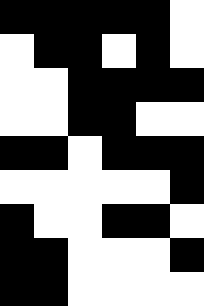[["black", "black", "black", "black", "black", "white"], ["white", "black", "black", "white", "black", "white"], ["white", "white", "black", "black", "black", "black"], ["white", "white", "black", "black", "white", "white"], ["black", "black", "white", "black", "black", "black"], ["white", "white", "white", "white", "white", "black"], ["black", "white", "white", "black", "black", "white"], ["black", "black", "white", "white", "white", "black"], ["black", "black", "white", "white", "white", "white"]]